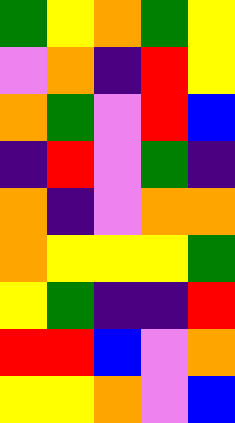[["green", "yellow", "orange", "green", "yellow"], ["violet", "orange", "indigo", "red", "yellow"], ["orange", "green", "violet", "red", "blue"], ["indigo", "red", "violet", "green", "indigo"], ["orange", "indigo", "violet", "orange", "orange"], ["orange", "yellow", "yellow", "yellow", "green"], ["yellow", "green", "indigo", "indigo", "red"], ["red", "red", "blue", "violet", "orange"], ["yellow", "yellow", "orange", "violet", "blue"]]